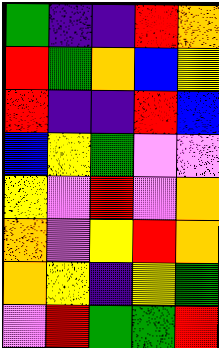[["green", "indigo", "indigo", "red", "orange"], ["red", "green", "orange", "blue", "yellow"], ["red", "indigo", "indigo", "red", "blue"], ["blue", "yellow", "green", "violet", "violet"], ["yellow", "violet", "red", "violet", "orange"], ["orange", "violet", "yellow", "red", "orange"], ["orange", "yellow", "indigo", "yellow", "green"], ["violet", "red", "green", "green", "red"]]